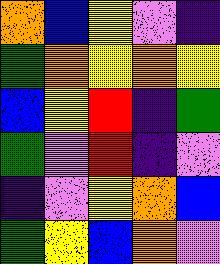[["orange", "blue", "yellow", "violet", "indigo"], ["green", "orange", "yellow", "orange", "yellow"], ["blue", "yellow", "red", "indigo", "green"], ["green", "violet", "red", "indigo", "violet"], ["indigo", "violet", "yellow", "orange", "blue"], ["green", "yellow", "blue", "orange", "violet"]]